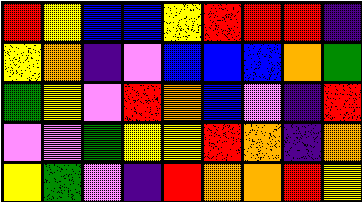[["red", "yellow", "blue", "blue", "yellow", "red", "red", "red", "indigo"], ["yellow", "orange", "indigo", "violet", "blue", "blue", "blue", "orange", "green"], ["green", "yellow", "violet", "red", "orange", "blue", "violet", "indigo", "red"], ["violet", "violet", "green", "yellow", "yellow", "red", "orange", "indigo", "orange"], ["yellow", "green", "violet", "indigo", "red", "orange", "orange", "red", "yellow"]]